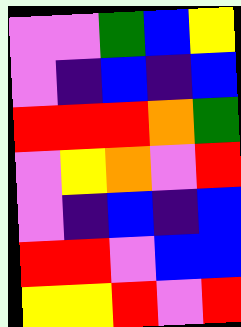[["violet", "violet", "green", "blue", "yellow"], ["violet", "indigo", "blue", "indigo", "blue"], ["red", "red", "red", "orange", "green"], ["violet", "yellow", "orange", "violet", "red"], ["violet", "indigo", "blue", "indigo", "blue"], ["red", "red", "violet", "blue", "blue"], ["yellow", "yellow", "red", "violet", "red"]]